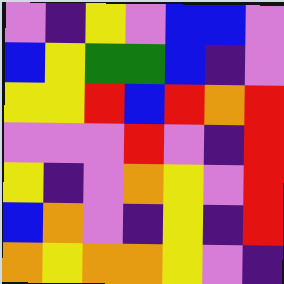[["violet", "indigo", "yellow", "violet", "blue", "blue", "violet"], ["blue", "yellow", "green", "green", "blue", "indigo", "violet"], ["yellow", "yellow", "red", "blue", "red", "orange", "red"], ["violet", "violet", "violet", "red", "violet", "indigo", "red"], ["yellow", "indigo", "violet", "orange", "yellow", "violet", "red"], ["blue", "orange", "violet", "indigo", "yellow", "indigo", "red"], ["orange", "yellow", "orange", "orange", "yellow", "violet", "indigo"]]